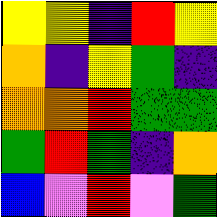[["yellow", "yellow", "indigo", "red", "yellow"], ["orange", "indigo", "yellow", "green", "indigo"], ["orange", "orange", "red", "green", "green"], ["green", "red", "green", "indigo", "orange"], ["blue", "violet", "red", "violet", "green"]]